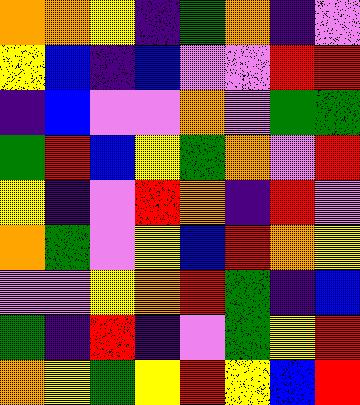[["orange", "orange", "yellow", "indigo", "green", "orange", "indigo", "violet"], ["yellow", "blue", "indigo", "blue", "violet", "violet", "red", "red"], ["indigo", "blue", "violet", "violet", "orange", "violet", "green", "green"], ["green", "red", "blue", "yellow", "green", "orange", "violet", "red"], ["yellow", "indigo", "violet", "red", "orange", "indigo", "red", "violet"], ["orange", "green", "violet", "yellow", "blue", "red", "orange", "yellow"], ["violet", "violet", "yellow", "orange", "red", "green", "indigo", "blue"], ["green", "indigo", "red", "indigo", "violet", "green", "yellow", "red"], ["orange", "yellow", "green", "yellow", "red", "yellow", "blue", "red"]]